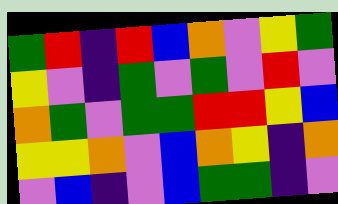[["green", "red", "indigo", "red", "blue", "orange", "violet", "yellow", "green"], ["yellow", "violet", "indigo", "green", "violet", "green", "violet", "red", "violet"], ["orange", "green", "violet", "green", "green", "red", "red", "yellow", "blue"], ["yellow", "yellow", "orange", "violet", "blue", "orange", "yellow", "indigo", "orange"], ["violet", "blue", "indigo", "violet", "blue", "green", "green", "indigo", "violet"]]